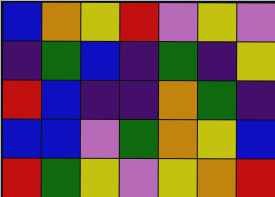[["blue", "orange", "yellow", "red", "violet", "yellow", "violet"], ["indigo", "green", "blue", "indigo", "green", "indigo", "yellow"], ["red", "blue", "indigo", "indigo", "orange", "green", "indigo"], ["blue", "blue", "violet", "green", "orange", "yellow", "blue"], ["red", "green", "yellow", "violet", "yellow", "orange", "red"]]